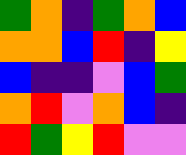[["green", "orange", "indigo", "green", "orange", "blue"], ["orange", "orange", "blue", "red", "indigo", "yellow"], ["blue", "indigo", "indigo", "violet", "blue", "green"], ["orange", "red", "violet", "orange", "blue", "indigo"], ["red", "green", "yellow", "red", "violet", "violet"]]